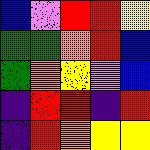[["blue", "violet", "red", "red", "yellow"], ["green", "green", "orange", "red", "blue"], ["green", "orange", "yellow", "violet", "blue"], ["indigo", "red", "red", "indigo", "red"], ["indigo", "red", "orange", "yellow", "yellow"]]